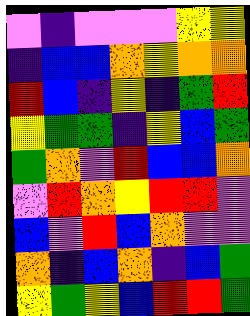[["violet", "indigo", "violet", "violet", "violet", "yellow", "yellow"], ["indigo", "blue", "blue", "orange", "yellow", "orange", "orange"], ["red", "blue", "indigo", "yellow", "indigo", "green", "red"], ["yellow", "green", "green", "indigo", "yellow", "blue", "green"], ["green", "orange", "violet", "red", "blue", "blue", "orange"], ["violet", "red", "orange", "yellow", "red", "red", "violet"], ["blue", "violet", "red", "blue", "orange", "violet", "violet"], ["orange", "indigo", "blue", "orange", "indigo", "blue", "green"], ["yellow", "green", "yellow", "blue", "red", "red", "green"]]